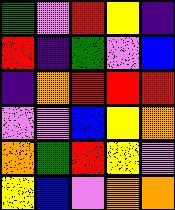[["green", "violet", "red", "yellow", "indigo"], ["red", "indigo", "green", "violet", "blue"], ["indigo", "orange", "red", "red", "red"], ["violet", "violet", "blue", "yellow", "orange"], ["orange", "green", "red", "yellow", "violet"], ["yellow", "blue", "violet", "orange", "orange"]]